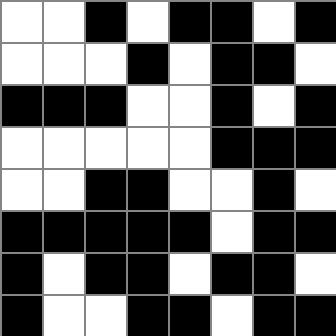[["white", "white", "black", "white", "black", "black", "white", "black"], ["white", "white", "white", "black", "white", "black", "black", "white"], ["black", "black", "black", "white", "white", "black", "white", "black"], ["white", "white", "white", "white", "white", "black", "black", "black"], ["white", "white", "black", "black", "white", "white", "black", "white"], ["black", "black", "black", "black", "black", "white", "black", "black"], ["black", "white", "black", "black", "white", "black", "black", "white"], ["black", "white", "white", "black", "black", "white", "black", "black"]]